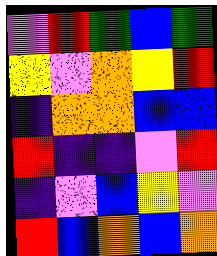[["violet", "red", "green", "blue", "green"], ["yellow", "violet", "orange", "yellow", "red"], ["indigo", "orange", "orange", "blue", "blue"], ["red", "indigo", "indigo", "violet", "red"], ["indigo", "violet", "blue", "yellow", "violet"], ["red", "blue", "orange", "blue", "orange"]]